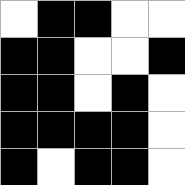[["white", "black", "black", "white", "white"], ["black", "black", "white", "white", "black"], ["black", "black", "white", "black", "white"], ["black", "black", "black", "black", "white"], ["black", "white", "black", "black", "white"]]